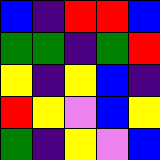[["blue", "indigo", "red", "red", "blue"], ["green", "green", "indigo", "green", "red"], ["yellow", "indigo", "yellow", "blue", "indigo"], ["red", "yellow", "violet", "blue", "yellow"], ["green", "indigo", "yellow", "violet", "blue"]]